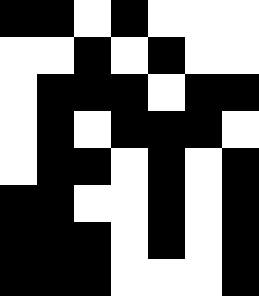[["black", "black", "white", "black", "white", "white", "white"], ["white", "white", "black", "white", "black", "white", "white"], ["white", "black", "black", "black", "white", "black", "black"], ["white", "black", "white", "black", "black", "black", "white"], ["white", "black", "black", "white", "black", "white", "black"], ["black", "black", "white", "white", "black", "white", "black"], ["black", "black", "black", "white", "black", "white", "black"], ["black", "black", "black", "white", "white", "white", "black"]]